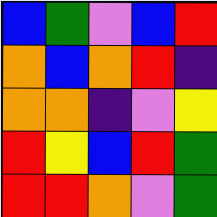[["blue", "green", "violet", "blue", "red"], ["orange", "blue", "orange", "red", "indigo"], ["orange", "orange", "indigo", "violet", "yellow"], ["red", "yellow", "blue", "red", "green"], ["red", "red", "orange", "violet", "green"]]